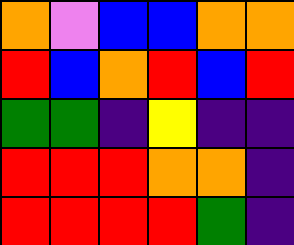[["orange", "violet", "blue", "blue", "orange", "orange"], ["red", "blue", "orange", "red", "blue", "red"], ["green", "green", "indigo", "yellow", "indigo", "indigo"], ["red", "red", "red", "orange", "orange", "indigo"], ["red", "red", "red", "red", "green", "indigo"]]